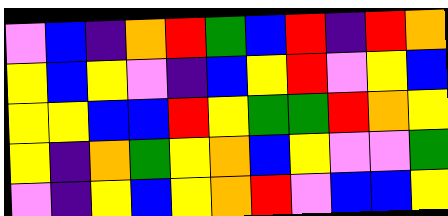[["violet", "blue", "indigo", "orange", "red", "green", "blue", "red", "indigo", "red", "orange"], ["yellow", "blue", "yellow", "violet", "indigo", "blue", "yellow", "red", "violet", "yellow", "blue"], ["yellow", "yellow", "blue", "blue", "red", "yellow", "green", "green", "red", "orange", "yellow"], ["yellow", "indigo", "orange", "green", "yellow", "orange", "blue", "yellow", "violet", "violet", "green"], ["violet", "indigo", "yellow", "blue", "yellow", "orange", "red", "violet", "blue", "blue", "yellow"]]